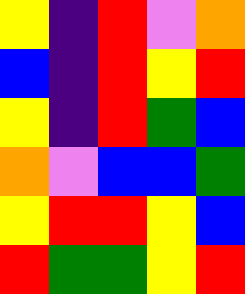[["yellow", "indigo", "red", "violet", "orange"], ["blue", "indigo", "red", "yellow", "red"], ["yellow", "indigo", "red", "green", "blue"], ["orange", "violet", "blue", "blue", "green"], ["yellow", "red", "red", "yellow", "blue"], ["red", "green", "green", "yellow", "red"]]